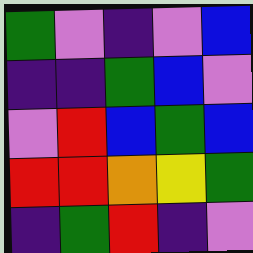[["green", "violet", "indigo", "violet", "blue"], ["indigo", "indigo", "green", "blue", "violet"], ["violet", "red", "blue", "green", "blue"], ["red", "red", "orange", "yellow", "green"], ["indigo", "green", "red", "indigo", "violet"]]